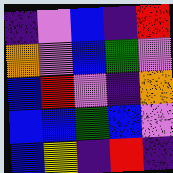[["indigo", "violet", "blue", "indigo", "red"], ["orange", "violet", "blue", "green", "violet"], ["blue", "red", "violet", "indigo", "orange"], ["blue", "blue", "green", "blue", "violet"], ["blue", "yellow", "indigo", "red", "indigo"]]